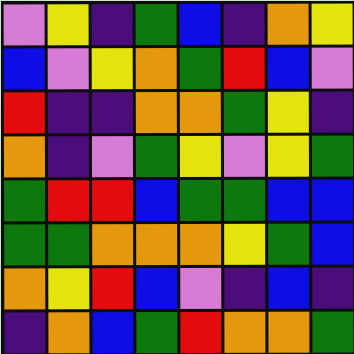[["violet", "yellow", "indigo", "green", "blue", "indigo", "orange", "yellow"], ["blue", "violet", "yellow", "orange", "green", "red", "blue", "violet"], ["red", "indigo", "indigo", "orange", "orange", "green", "yellow", "indigo"], ["orange", "indigo", "violet", "green", "yellow", "violet", "yellow", "green"], ["green", "red", "red", "blue", "green", "green", "blue", "blue"], ["green", "green", "orange", "orange", "orange", "yellow", "green", "blue"], ["orange", "yellow", "red", "blue", "violet", "indigo", "blue", "indigo"], ["indigo", "orange", "blue", "green", "red", "orange", "orange", "green"]]